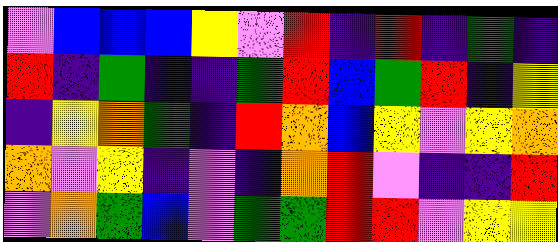[["violet", "blue", "blue", "blue", "yellow", "violet", "red", "indigo", "red", "indigo", "green", "indigo"], ["red", "indigo", "green", "indigo", "indigo", "green", "red", "blue", "green", "red", "indigo", "yellow"], ["indigo", "yellow", "orange", "green", "indigo", "red", "orange", "blue", "yellow", "violet", "yellow", "orange"], ["orange", "violet", "yellow", "indigo", "violet", "indigo", "orange", "red", "violet", "indigo", "indigo", "red"], ["violet", "orange", "green", "blue", "violet", "green", "green", "red", "red", "violet", "yellow", "yellow"]]